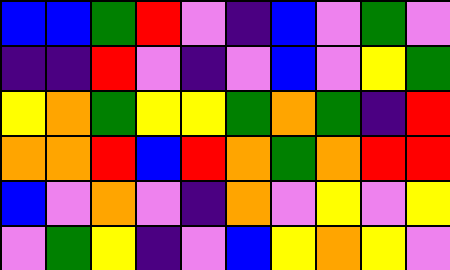[["blue", "blue", "green", "red", "violet", "indigo", "blue", "violet", "green", "violet"], ["indigo", "indigo", "red", "violet", "indigo", "violet", "blue", "violet", "yellow", "green"], ["yellow", "orange", "green", "yellow", "yellow", "green", "orange", "green", "indigo", "red"], ["orange", "orange", "red", "blue", "red", "orange", "green", "orange", "red", "red"], ["blue", "violet", "orange", "violet", "indigo", "orange", "violet", "yellow", "violet", "yellow"], ["violet", "green", "yellow", "indigo", "violet", "blue", "yellow", "orange", "yellow", "violet"]]